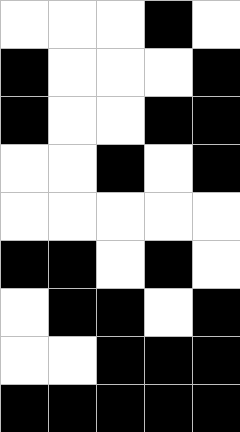[["white", "white", "white", "black", "white"], ["black", "white", "white", "white", "black"], ["black", "white", "white", "black", "black"], ["white", "white", "black", "white", "black"], ["white", "white", "white", "white", "white"], ["black", "black", "white", "black", "white"], ["white", "black", "black", "white", "black"], ["white", "white", "black", "black", "black"], ["black", "black", "black", "black", "black"]]